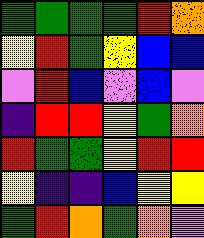[["green", "green", "green", "green", "red", "orange"], ["yellow", "red", "green", "yellow", "blue", "blue"], ["violet", "red", "blue", "violet", "blue", "violet"], ["indigo", "red", "red", "yellow", "green", "orange"], ["red", "green", "green", "yellow", "red", "red"], ["yellow", "indigo", "indigo", "blue", "yellow", "yellow"], ["green", "red", "orange", "green", "orange", "violet"]]